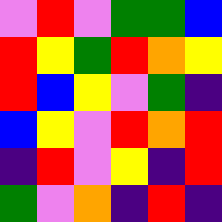[["violet", "red", "violet", "green", "green", "blue"], ["red", "yellow", "green", "red", "orange", "yellow"], ["red", "blue", "yellow", "violet", "green", "indigo"], ["blue", "yellow", "violet", "red", "orange", "red"], ["indigo", "red", "violet", "yellow", "indigo", "red"], ["green", "violet", "orange", "indigo", "red", "indigo"]]